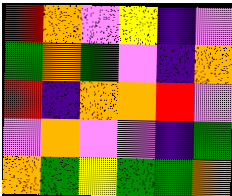[["red", "orange", "violet", "yellow", "indigo", "violet"], ["green", "orange", "green", "violet", "indigo", "orange"], ["red", "indigo", "orange", "orange", "red", "violet"], ["violet", "orange", "violet", "violet", "indigo", "green"], ["orange", "green", "yellow", "green", "green", "orange"]]